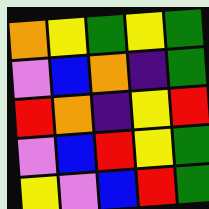[["orange", "yellow", "green", "yellow", "green"], ["violet", "blue", "orange", "indigo", "green"], ["red", "orange", "indigo", "yellow", "red"], ["violet", "blue", "red", "yellow", "green"], ["yellow", "violet", "blue", "red", "green"]]